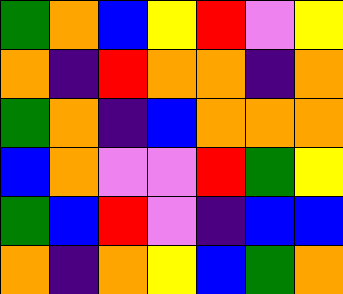[["green", "orange", "blue", "yellow", "red", "violet", "yellow"], ["orange", "indigo", "red", "orange", "orange", "indigo", "orange"], ["green", "orange", "indigo", "blue", "orange", "orange", "orange"], ["blue", "orange", "violet", "violet", "red", "green", "yellow"], ["green", "blue", "red", "violet", "indigo", "blue", "blue"], ["orange", "indigo", "orange", "yellow", "blue", "green", "orange"]]